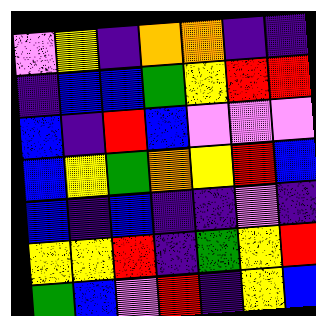[["violet", "yellow", "indigo", "orange", "orange", "indigo", "indigo"], ["indigo", "blue", "blue", "green", "yellow", "red", "red"], ["blue", "indigo", "red", "blue", "violet", "violet", "violet"], ["blue", "yellow", "green", "orange", "yellow", "red", "blue"], ["blue", "indigo", "blue", "indigo", "indigo", "violet", "indigo"], ["yellow", "yellow", "red", "indigo", "green", "yellow", "red"], ["green", "blue", "violet", "red", "indigo", "yellow", "blue"]]